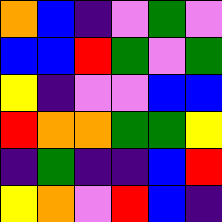[["orange", "blue", "indigo", "violet", "green", "violet"], ["blue", "blue", "red", "green", "violet", "green"], ["yellow", "indigo", "violet", "violet", "blue", "blue"], ["red", "orange", "orange", "green", "green", "yellow"], ["indigo", "green", "indigo", "indigo", "blue", "red"], ["yellow", "orange", "violet", "red", "blue", "indigo"]]